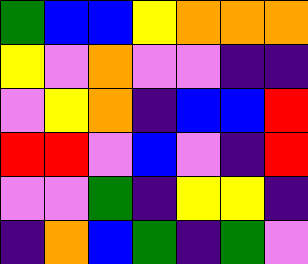[["green", "blue", "blue", "yellow", "orange", "orange", "orange"], ["yellow", "violet", "orange", "violet", "violet", "indigo", "indigo"], ["violet", "yellow", "orange", "indigo", "blue", "blue", "red"], ["red", "red", "violet", "blue", "violet", "indigo", "red"], ["violet", "violet", "green", "indigo", "yellow", "yellow", "indigo"], ["indigo", "orange", "blue", "green", "indigo", "green", "violet"]]